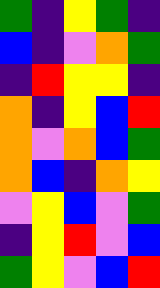[["green", "indigo", "yellow", "green", "indigo"], ["blue", "indigo", "violet", "orange", "green"], ["indigo", "red", "yellow", "yellow", "indigo"], ["orange", "indigo", "yellow", "blue", "red"], ["orange", "violet", "orange", "blue", "green"], ["orange", "blue", "indigo", "orange", "yellow"], ["violet", "yellow", "blue", "violet", "green"], ["indigo", "yellow", "red", "violet", "blue"], ["green", "yellow", "violet", "blue", "red"]]